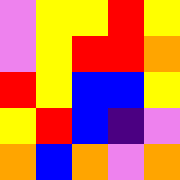[["violet", "yellow", "yellow", "red", "yellow"], ["violet", "yellow", "red", "red", "orange"], ["red", "yellow", "blue", "blue", "yellow"], ["yellow", "red", "blue", "indigo", "violet"], ["orange", "blue", "orange", "violet", "orange"]]